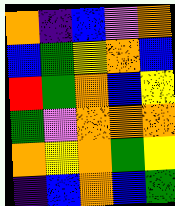[["orange", "indigo", "blue", "violet", "orange"], ["blue", "green", "yellow", "orange", "blue"], ["red", "green", "orange", "blue", "yellow"], ["green", "violet", "orange", "orange", "orange"], ["orange", "yellow", "orange", "green", "yellow"], ["indigo", "blue", "orange", "blue", "green"]]